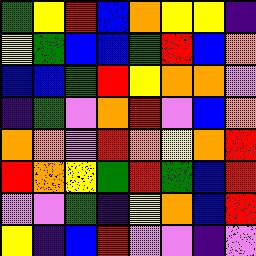[["green", "yellow", "red", "blue", "orange", "yellow", "yellow", "indigo"], ["yellow", "green", "blue", "blue", "green", "red", "blue", "orange"], ["blue", "blue", "green", "red", "yellow", "orange", "orange", "violet"], ["indigo", "green", "violet", "orange", "red", "violet", "blue", "orange"], ["orange", "orange", "violet", "red", "orange", "yellow", "orange", "red"], ["red", "orange", "yellow", "green", "red", "green", "blue", "red"], ["violet", "violet", "green", "indigo", "yellow", "orange", "blue", "red"], ["yellow", "indigo", "blue", "red", "violet", "violet", "indigo", "violet"]]